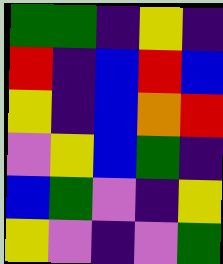[["green", "green", "indigo", "yellow", "indigo"], ["red", "indigo", "blue", "red", "blue"], ["yellow", "indigo", "blue", "orange", "red"], ["violet", "yellow", "blue", "green", "indigo"], ["blue", "green", "violet", "indigo", "yellow"], ["yellow", "violet", "indigo", "violet", "green"]]